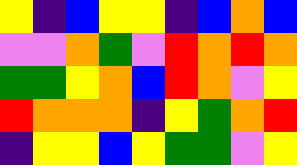[["yellow", "indigo", "blue", "yellow", "yellow", "indigo", "blue", "orange", "blue"], ["violet", "violet", "orange", "green", "violet", "red", "orange", "red", "orange"], ["green", "green", "yellow", "orange", "blue", "red", "orange", "violet", "yellow"], ["red", "orange", "orange", "orange", "indigo", "yellow", "green", "orange", "red"], ["indigo", "yellow", "yellow", "blue", "yellow", "green", "green", "violet", "yellow"]]